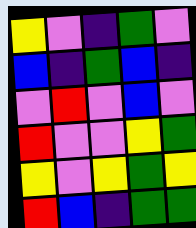[["yellow", "violet", "indigo", "green", "violet"], ["blue", "indigo", "green", "blue", "indigo"], ["violet", "red", "violet", "blue", "violet"], ["red", "violet", "violet", "yellow", "green"], ["yellow", "violet", "yellow", "green", "yellow"], ["red", "blue", "indigo", "green", "green"]]